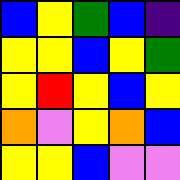[["blue", "yellow", "green", "blue", "indigo"], ["yellow", "yellow", "blue", "yellow", "green"], ["yellow", "red", "yellow", "blue", "yellow"], ["orange", "violet", "yellow", "orange", "blue"], ["yellow", "yellow", "blue", "violet", "violet"]]